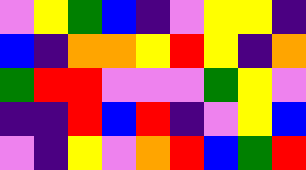[["violet", "yellow", "green", "blue", "indigo", "violet", "yellow", "yellow", "indigo"], ["blue", "indigo", "orange", "orange", "yellow", "red", "yellow", "indigo", "orange"], ["green", "red", "red", "violet", "violet", "violet", "green", "yellow", "violet"], ["indigo", "indigo", "red", "blue", "red", "indigo", "violet", "yellow", "blue"], ["violet", "indigo", "yellow", "violet", "orange", "red", "blue", "green", "red"]]